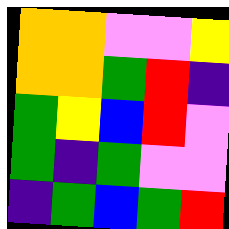[["orange", "orange", "violet", "violet", "yellow"], ["orange", "orange", "green", "red", "indigo"], ["green", "yellow", "blue", "red", "violet"], ["green", "indigo", "green", "violet", "violet"], ["indigo", "green", "blue", "green", "red"]]